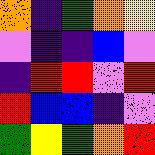[["orange", "indigo", "green", "orange", "yellow"], ["violet", "indigo", "indigo", "blue", "violet"], ["indigo", "red", "red", "violet", "red"], ["red", "blue", "blue", "indigo", "violet"], ["green", "yellow", "green", "orange", "red"]]